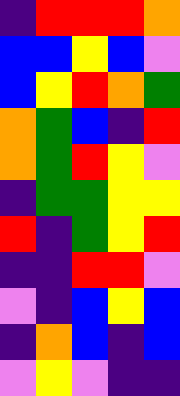[["indigo", "red", "red", "red", "orange"], ["blue", "blue", "yellow", "blue", "violet"], ["blue", "yellow", "red", "orange", "green"], ["orange", "green", "blue", "indigo", "red"], ["orange", "green", "red", "yellow", "violet"], ["indigo", "green", "green", "yellow", "yellow"], ["red", "indigo", "green", "yellow", "red"], ["indigo", "indigo", "red", "red", "violet"], ["violet", "indigo", "blue", "yellow", "blue"], ["indigo", "orange", "blue", "indigo", "blue"], ["violet", "yellow", "violet", "indigo", "indigo"]]